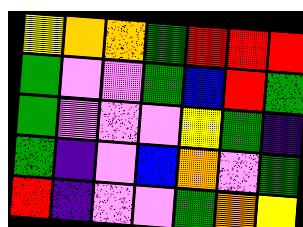[["yellow", "orange", "orange", "green", "red", "red", "red"], ["green", "violet", "violet", "green", "blue", "red", "green"], ["green", "violet", "violet", "violet", "yellow", "green", "indigo"], ["green", "indigo", "violet", "blue", "orange", "violet", "green"], ["red", "indigo", "violet", "violet", "green", "orange", "yellow"]]